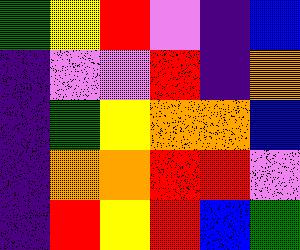[["green", "yellow", "red", "violet", "indigo", "blue"], ["indigo", "violet", "violet", "red", "indigo", "orange"], ["indigo", "green", "yellow", "orange", "orange", "blue"], ["indigo", "orange", "orange", "red", "red", "violet"], ["indigo", "red", "yellow", "red", "blue", "green"]]